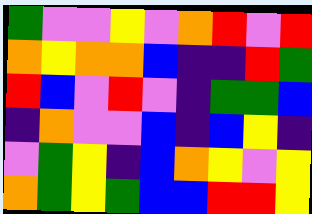[["green", "violet", "violet", "yellow", "violet", "orange", "red", "violet", "red"], ["orange", "yellow", "orange", "orange", "blue", "indigo", "indigo", "red", "green"], ["red", "blue", "violet", "red", "violet", "indigo", "green", "green", "blue"], ["indigo", "orange", "violet", "violet", "blue", "indigo", "blue", "yellow", "indigo"], ["violet", "green", "yellow", "indigo", "blue", "orange", "yellow", "violet", "yellow"], ["orange", "green", "yellow", "green", "blue", "blue", "red", "red", "yellow"]]